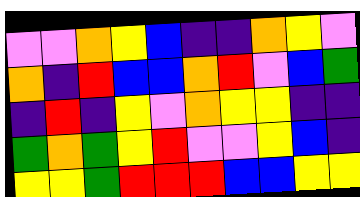[["violet", "violet", "orange", "yellow", "blue", "indigo", "indigo", "orange", "yellow", "violet"], ["orange", "indigo", "red", "blue", "blue", "orange", "red", "violet", "blue", "green"], ["indigo", "red", "indigo", "yellow", "violet", "orange", "yellow", "yellow", "indigo", "indigo"], ["green", "orange", "green", "yellow", "red", "violet", "violet", "yellow", "blue", "indigo"], ["yellow", "yellow", "green", "red", "red", "red", "blue", "blue", "yellow", "yellow"]]